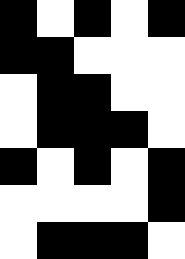[["black", "white", "black", "white", "black"], ["black", "black", "white", "white", "white"], ["white", "black", "black", "white", "white"], ["white", "black", "black", "black", "white"], ["black", "white", "black", "white", "black"], ["white", "white", "white", "white", "black"], ["white", "black", "black", "black", "white"]]